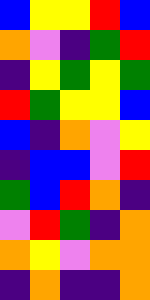[["blue", "yellow", "yellow", "red", "blue"], ["orange", "violet", "indigo", "green", "red"], ["indigo", "yellow", "green", "yellow", "green"], ["red", "green", "yellow", "yellow", "blue"], ["blue", "indigo", "orange", "violet", "yellow"], ["indigo", "blue", "blue", "violet", "red"], ["green", "blue", "red", "orange", "indigo"], ["violet", "red", "green", "indigo", "orange"], ["orange", "yellow", "violet", "orange", "orange"], ["indigo", "orange", "indigo", "indigo", "orange"]]